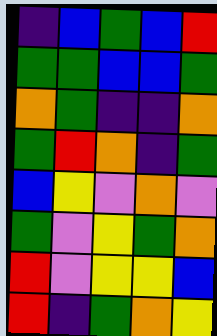[["indigo", "blue", "green", "blue", "red"], ["green", "green", "blue", "blue", "green"], ["orange", "green", "indigo", "indigo", "orange"], ["green", "red", "orange", "indigo", "green"], ["blue", "yellow", "violet", "orange", "violet"], ["green", "violet", "yellow", "green", "orange"], ["red", "violet", "yellow", "yellow", "blue"], ["red", "indigo", "green", "orange", "yellow"]]